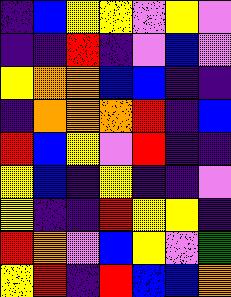[["indigo", "blue", "yellow", "yellow", "violet", "yellow", "violet"], ["indigo", "indigo", "red", "indigo", "violet", "blue", "violet"], ["yellow", "orange", "orange", "blue", "blue", "indigo", "indigo"], ["indigo", "orange", "orange", "orange", "red", "indigo", "blue"], ["red", "blue", "yellow", "violet", "red", "indigo", "indigo"], ["yellow", "blue", "indigo", "yellow", "indigo", "indigo", "violet"], ["yellow", "indigo", "indigo", "red", "yellow", "yellow", "indigo"], ["red", "orange", "violet", "blue", "yellow", "violet", "green"], ["yellow", "red", "indigo", "red", "blue", "blue", "orange"]]